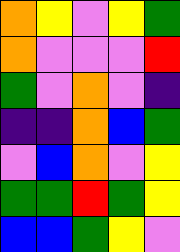[["orange", "yellow", "violet", "yellow", "green"], ["orange", "violet", "violet", "violet", "red"], ["green", "violet", "orange", "violet", "indigo"], ["indigo", "indigo", "orange", "blue", "green"], ["violet", "blue", "orange", "violet", "yellow"], ["green", "green", "red", "green", "yellow"], ["blue", "blue", "green", "yellow", "violet"]]